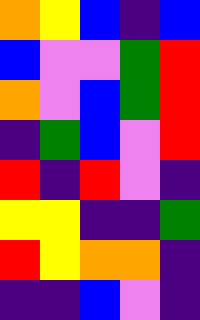[["orange", "yellow", "blue", "indigo", "blue"], ["blue", "violet", "violet", "green", "red"], ["orange", "violet", "blue", "green", "red"], ["indigo", "green", "blue", "violet", "red"], ["red", "indigo", "red", "violet", "indigo"], ["yellow", "yellow", "indigo", "indigo", "green"], ["red", "yellow", "orange", "orange", "indigo"], ["indigo", "indigo", "blue", "violet", "indigo"]]